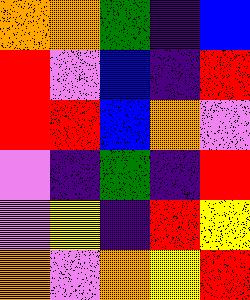[["orange", "orange", "green", "indigo", "blue"], ["red", "violet", "blue", "indigo", "red"], ["red", "red", "blue", "orange", "violet"], ["violet", "indigo", "green", "indigo", "red"], ["violet", "yellow", "indigo", "red", "yellow"], ["orange", "violet", "orange", "yellow", "red"]]